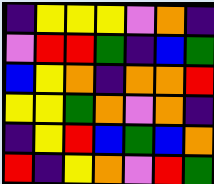[["indigo", "yellow", "yellow", "yellow", "violet", "orange", "indigo"], ["violet", "red", "red", "green", "indigo", "blue", "green"], ["blue", "yellow", "orange", "indigo", "orange", "orange", "red"], ["yellow", "yellow", "green", "orange", "violet", "orange", "indigo"], ["indigo", "yellow", "red", "blue", "green", "blue", "orange"], ["red", "indigo", "yellow", "orange", "violet", "red", "green"]]